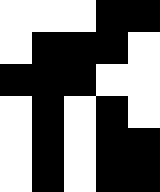[["white", "white", "white", "black", "black"], ["white", "black", "black", "black", "white"], ["black", "black", "black", "white", "white"], ["white", "black", "white", "black", "white"], ["white", "black", "white", "black", "black"], ["white", "black", "white", "black", "black"]]